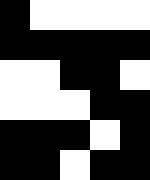[["black", "white", "white", "white", "white"], ["black", "black", "black", "black", "black"], ["white", "white", "black", "black", "white"], ["white", "white", "white", "black", "black"], ["black", "black", "black", "white", "black"], ["black", "black", "white", "black", "black"]]